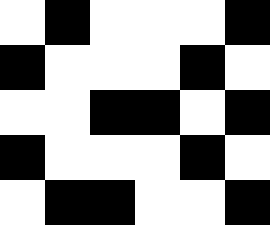[["white", "black", "white", "white", "white", "black"], ["black", "white", "white", "white", "black", "white"], ["white", "white", "black", "black", "white", "black"], ["black", "white", "white", "white", "black", "white"], ["white", "black", "black", "white", "white", "black"]]